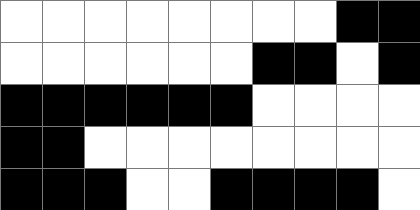[["white", "white", "white", "white", "white", "white", "white", "white", "black", "black"], ["white", "white", "white", "white", "white", "white", "black", "black", "white", "black"], ["black", "black", "black", "black", "black", "black", "white", "white", "white", "white"], ["black", "black", "white", "white", "white", "white", "white", "white", "white", "white"], ["black", "black", "black", "white", "white", "black", "black", "black", "black", "white"]]